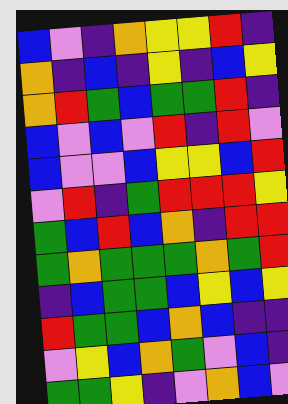[["blue", "violet", "indigo", "orange", "yellow", "yellow", "red", "indigo"], ["orange", "indigo", "blue", "indigo", "yellow", "indigo", "blue", "yellow"], ["orange", "red", "green", "blue", "green", "green", "red", "indigo"], ["blue", "violet", "blue", "violet", "red", "indigo", "red", "violet"], ["blue", "violet", "violet", "blue", "yellow", "yellow", "blue", "red"], ["violet", "red", "indigo", "green", "red", "red", "red", "yellow"], ["green", "blue", "red", "blue", "orange", "indigo", "red", "red"], ["green", "orange", "green", "green", "green", "orange", "green", "red"], ["indigo", "blue", "green", "green", "blue", "yellow", "blue", "yellow"], ["red", "green", "green", "blue", "orange", "blue", "indigo", "indigo"], ["violet", "yellow", "blue", "orange", "green", "violet", "blue", "indigo"], ["green", "green", "yellow", "indigo", "violet", "orange", "blue", "violet"]]